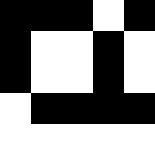[["black", "black", "black", "white", "black"], ["black", "white", "white", "black", "white"], ["black", "white", "white", "black", "white"], ["white", "black", "black", "black", "black"], ["white", "white", "white", "white", "white"]]